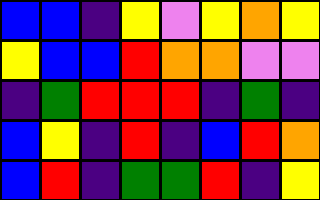[["blue", "blue", "indigo", "yellow", "violet", "yellow", "orange", "yellow"], ["yellow", "blue", "blue", "red", "orange", "orange", "violet", "violet"], ["indigo", "green", "red", "red", "red", "indigo", "green", "indigo"], ["blue", "yellow", "indigo", "red", "indigo", "blue", "red", "orange"], ["blue", "red", "indigo", "green", "green", "red", "indigo", "yellow"]]